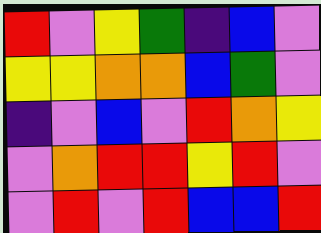[["red", "violet", "yellow", "green", "indigo", "blue", "violet"], ["yellow", "yellow", "orange", "orange", "blue", "green", "violet"], ["indigo", "violet", "blue", "violet", "red", "orange", "yellow"], ["violet", "orange", "red", "red", "yellow", "red", "violet"], ["violet", "red", "violet", "red", "blue", "blue", "red"]]